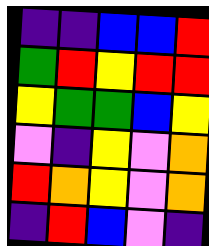[["indigo", "indigo", "blue", "blue", "red"], ["green", "red", "yellow", "red", "red"], ["yellow", "green", "green", "blue", "yellow"], ["violet", "indigo", "yellow", "violet", "orange"], ["red", "orange", "yellow", "violet", "orange"], ["indigo", "red", "blue", "violet", "indigo"]]